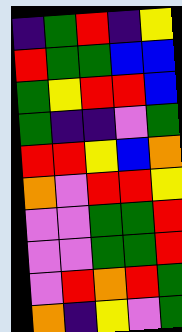[["indigo", "green", "red", "indigo", "yellow"], ["red", "green", "green", "blue", "blue"], ["green", "yellow", "red", "red", "blue"], ["green", "indigo", "indigo", "violet", "green"], ["red", "red", "yellow", "blue", "orange"], ["orange", "violet", "red", "red", "yellow"], ["violet", "violet", "green", "green", "red"], ["violet", "violet", "green", "green", "red"], ["violet", "red", "orange", "red", "green"], ["orange", "indigo", "yellow", "violet", "green"]]